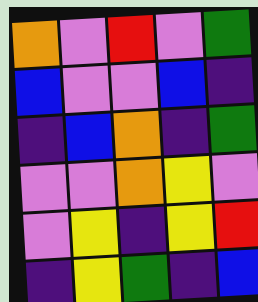[["orange", "violet", "red", "violet", "green"], ["blue", "violet", "violet", "blue", "indigo"], ["indigo", "blue", "orange", "indigo", "green"], ["violet", "violet", "orange", "yellow", "violet"], ["violet", "yellow", "indigo", "yellow", "red"], ["indigo", "yellow", "green", "indigo", "blue"]]